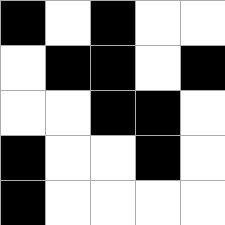[["black", "white", "black", "white", "white"], ["white", "black", "black", "white", "black"], ["white", "white", "black", "black", "white"], ["black", "white", "white", "black", "white"], ["black", "white", "white", "white", "white"]]